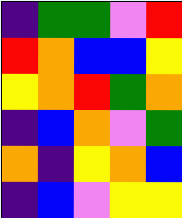[["indigo", "green", "green", "violet", "red"], ["red", "orange", "blue", "blue", "yellow"], ["yellow", "orange", "red", "green", "orange"], ["indigo", "blue", "orange", "violet", "green"], ["orange", "indigo", "yellow", "orange", "blue"], ["indigo", "blue", "violet", "yellow", "yellow"]]